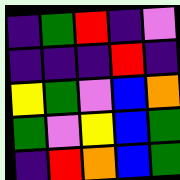[["indigo", "green", "red", "indigo", "violet"], ["indigo", "indigo", "indigo", "red", "indigo"], ["yellow", "green", "violet", "blue", "orange"], ["green", "violet", "yellow", "blue", "green"], ["indigo", "red", "orange", "blue", "green"]]